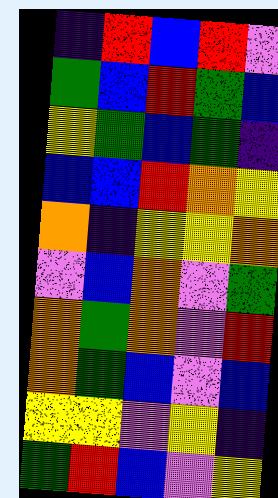[["indigo", "red", "blue", "red", "violet"], ["green", "blue", "red", "green", "blue"], ["yellow", "green", "blue", "green", "indigo"], ["blue", "blue", "red", "orange", "yellow"], ["orange", "indigo", "yellow", "yellow", "orange"], ["violet", "blue", "orange", "violet", "green"], ["orange", "green", "orange", "violet", "red"], ["orange", "green", "blue", "violet", "blue"], ["yellow", "yellow", "violet", "yellow", "indigo"], ["green", "red", "blue", "violet", "yellow"]]